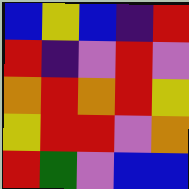[["blue", "yellow", "blue", "indigo", "red"], ["red", "indigo", "violet", "red", "violet"], ["orange", "red", "orange", "red", "yellow"], ["yellow", "red", "red", "violet", "orange"], ["red", "green", "violet", "blue", "blue"]]